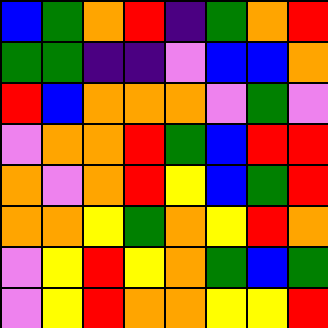[["blue", "green", "orange", "red", "indigo", "green", "orange", "red"], ["green", "green", "indigo", "indigo", "violet", "blue", "blue", "orange"], ["red", "blue", "orange", "orange", "orange", "violet", "green", "violet"], ["violet", "orange", "orange", "red", "green", "blue", "red", "red"], ["orange", "violet", "orange", "red", "yellow", "blue", "green", "red"], ["orange", "orange", "yellow", "green", "orange", "yellow", "red", "orange"], ["violet", "yellow", "red", "yellow", "orange", "green", "blue", "green"], ["violet", "yellow", "red", "orange", "orange", "yellow", "yellow", "red"]]